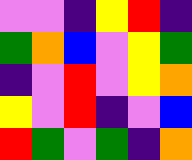[["violet", "violet", "indigo", "yellow", "red", "indigo"], ["green", "orange", "blue", "violet", "yellow", "green"], ["indigo", "violet", "red", "violet", "yellow", "orange"], ["yellow", "violet", "red", "indigo", "violet", "blue"], ["red", "green", "violet", "green", "indigo", "orange"]]